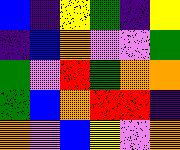[["blue", "indigo", "yellow", "green", "indigo", "yellow"], ["indigo", "blue", "orange", "violet", "violet", "green"], ["green", "violet", "red", "green", "orange", "orange"], ["green", "blue", "orange", "red", "red", "indigo"], ["orange", "violet", "blue", "yellow", "violet", "orange"]]